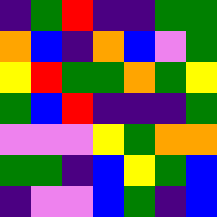[["indigo", "green", "red", "indigo", "indigo", "green", "green"], ["orange", "blue", "indigo", "orange", "blue", "violet", "green"], ["yellow", "red", "green", "green", "orange", "green", "yellow"], ["green", "blue", "red", "indigo", "indigo", "indigo", "green"], ["violet", "violet", "violet", "yellow", "green", "orange", "orange"], ["green", "green", "indigo", "blue", "yellow", "green", "blue"], ["indigo", "violet", "violet", "blue", "green", "indigo", "blue"]]